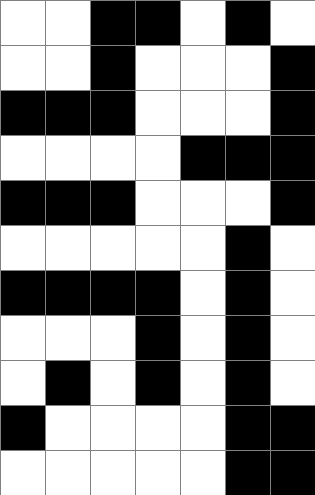[["white", "white", "black", "black", "white", "black", "white"], ["white", "white", "black", "white", "white", "white", "black"], ["black", "black", "black", "white", "white", "white", "black"], ["white", "white", "white", "white", "black", "black", "black"], ["black", "black", "black", "white", "white", "white", "black"], ["white", "white", "white", "white", "white", "black", "white"], ["black", "black", "black", "black", "white", "black", "white"], ["white", "white", "white", "black", "white", "black", "white"], ["white", "black", "white", "black", "white", "black", "white"], ["black", "white", "white", "white", "white", "black", "black"], ["white", "white", "white", "white", "white", "black", "black"]]